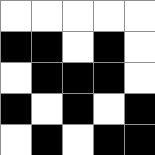[["white", "white", "white", "white", "white"], ["black", "black", "white", "black", "white"], ["white", "black", "black", "black", "white"], ["black", "white", "black", "white", "black"], ["white", "black", "white", "black", "black"]]